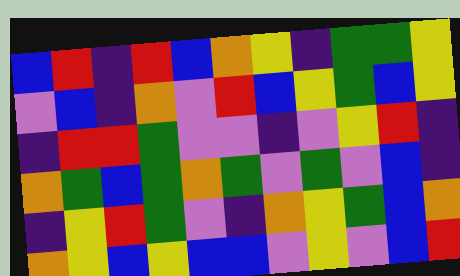[["blue", "red", "indigo", "red", "blue", "orange", "yellow", "indigo", "green", "green", "yellow"], ["violet", "blue", "indigo", "orange", "violet", "red", "blue", "yellow", "green", "blue", "yellow"], ["indigo", "red", "red", "green", "violet", "violet", "indigo", "violet", "yellow", "red", "indigo"], ["orange", "green", "blue", "green", "orange", "green", "violet", "green", "violet", "blue", "indigo"], ["indigo", "yellow", "red", "green", "violet", "indigo", "orange", "yellow", "green", "blue", "orange"], ["orange", "yellow", "blue", "yellow", "blue", "blue", "violet", "yellow", "violet", "blue", "red"]]